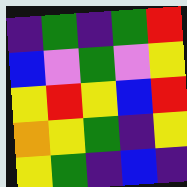[["indigo", "green", "indigo", "green", "red"], ["blue", "violet", "green", "violet", "yellow"], ["yellow", "red", "yellow", "blue", "red"], ["orange", "yellow", "green", "indigo", "yellow"], ["yellow", "green", "indigo", "blue", "indigo"]]